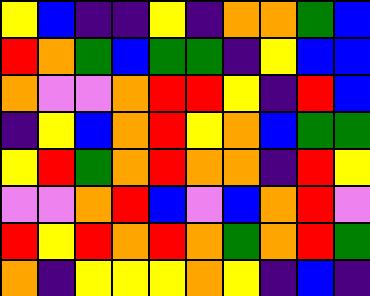[["yellow", "blue", "indigo", "indigo", "yellow", "indigo", "orange", "orange", "green", "blue"], ["red", "orange", "green", "blue", "green", "green", "indigo", "yellow", "blue", "blue"], ["orange", "violet", "violet", "orange", "red", "red", "yellow", "indigo", "red", "blue"], ["indigo", "yellow", "blue", "orange", "red", "yellow", "orange", "blue", "green", "green"], ["yellow", "red", "green", "orange", "red", "orange", "orange", "indigo", "red", "yellow"], ["violet", "violet", "orange", "red", "blue", "violet", "blue", "orange", "red", "violet"], ["red", "yellow", "red", "orange", "red", "orange", "green", "orange", "red", "green"], ["orange", "indigo", "yellow", "yellow", "yellow", "orange", "yellow", "indigo", "blue", "indigo"]]